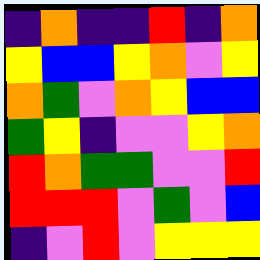[["indigo", "orange", "indigo", "indigo", "red", "indigo", "orange"], ["yellow", "blue", "blue", "yellow", "orange", "violet", "yellow"], ["orange", "green", "violet", "orange", "yellow", "blue", "blue"], ["green", "yellow", "indigo", "violet", "violet", "yellow", "orange"], ["red", "orange", "green", "green", "violet", "violet", "red"], ["red", "red", "red", "violet", "green", "violet", "blue"], ["indigo", "violet", "red", "violet", "yellow", "yellow", "yellow"]]